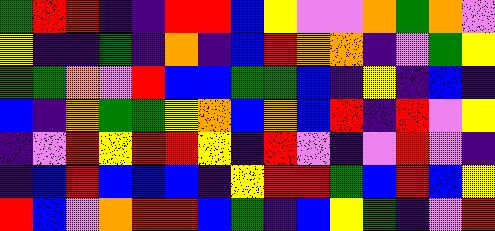[["green", "red", "red", "indigo", "indigo", "red", "red", "blue", "yellow", "violet", "violet", "orange", "green", "orange", "violet"], ["yellow", "indigo", "indigo", "green", "indigo", "orange", "indigo", "blue", "red", "orange", "orange", "indigo", "violet", "green", "yellow"], ["green", "green", "orange", "violet", "red", "blue", "blue", "green", "green", "blue", "indigo", "yellow", "indigo", "blue", "indigo"], ["blue", "indigo", "orange", "green", "green", "yellow", "orange", "blue", "orange", "blue", "red", "indigo", "red", "violet", "yellow"], ["indigo", "violet", "red", "yellow", "red", "red", "yellow", "indigo", "red", "violet", "indigo", "violet", "red", "violet", "indigo"], ["indigo", "blue", "red", "blue", "blue", "blue", "indigo", "yellow", "red", "red", "green", "blue", "red", "blue", "yellow"], ["red", "blue", "violet", "orange", "red", "red", "blue", "green", "indigo", "blue", "yellow", "green", "indigo", "violet", "red"]]